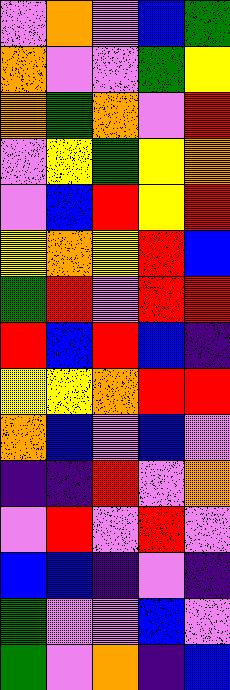[["violet", "orange", "violet", "blue", "green"], ["orange", "violet", "violet", "green", "yellow"], ["orange", "green", "orange", "violet", "red"], ["violet", "yellow", "green", "yellow", "orange"], ["violet", "blue", "red", "yellow", "red"], ["yellow", "orange", "yellow", "red", "blue"], ["green", "red", "violet", "red", "red"], ["red", "blue", "red", "blue", "indigo"], ["yellow", "yellow", "orange", "red", "red"], ["orange", "blue", "violet", "blue", "violet"], ["indigo", "indigo", "red", "violet", "orange"], ["violet", "red", "violet", "red", "violet"], ["blue", "blue", "indigo", "violet", "indigo"], ["green", "violet", "violet", "blue", "violet"], ["green", "violet", "orange", "indigo", "blue"]]